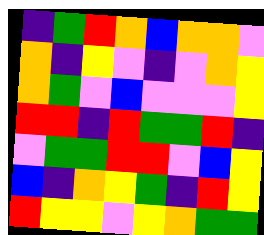[["indigo", "green", "red", "orange", "blue", "orange", "orange", "violet"], ["orange", "indigo", "yellow", "violet", "indigo", "violet", "orange", "yellow"], ["orange", "green", "violet", "blue", "violet", "violet", "violet", "yellow"], ["red", "red", "indigo", "red", "green", "green", "red", "indigo"], ["violet", "green", "green", "red", "red", "violet", "blue", "yellow"], ["blue", "indigo", "orange", "yellow", "green", "indigo", "red", "yellow"], ["red", "yellow", "yellow", "violet", "yellow", "orange", "green", "green"]]